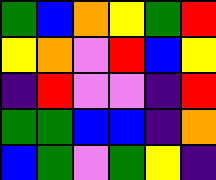[["green", "blue", "orange", "yellow", "green", "red"], ["yellow", "orange", "violet", "red", "blue", "yellow"], ["indigo", "red", "violet", "violet", "indigo", "red"], ["green", "green", "blue", "blue", "indigo", "orange"], ["blue", "green", "violet", "green", "yellow", "indigo"]]